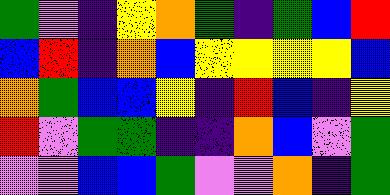[["green", "violet", "indigo", "yellow", "orange", "green", "indigo", "green", "blue", "red"], ["blue", "red", "indigo", "orange", "blue", "yellow", "yellow", "yellow", "yellow", "blue"], ["orange", "green", "blue", "blue", "yellow", "indigo", "red", "blue", "indigo", "yellow"], ["red", "violet", "green", "green", "indigo", "indigo", "orange", "blue", "violet", "green"], ["violet", "violet", "blue", "blue", "green", "violet", "violet", "orange", "indigo", "green"]]